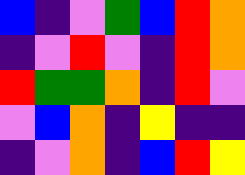[["blue", "indigo", "violet", "green", "blue", "red", "orange"], ["indigo", "violet", "red", "violet", "indigo", "red", "orange"], ["red", "green", "green", "orange", "indigo", "red", "violet"], ["violet", "blue", "orange", "indigo", "yellow", "indigo", "indigo"], ["indigo", "violet", "orange", "indigo", "blue", "red", "yellow"]]